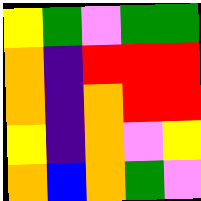[["yellow", "green", "violet", "green", "green"], ["orange", "indigo", "red", "red", "red"], ["orange", "indigo", "orange", "red", "red"], ["yellow", "indigo", "orange", "violet", "yellow"], ["orange", "blue", "orange", "green", "violet"]]